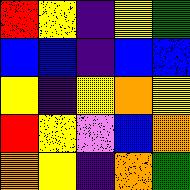[["red", "yellow", "indigo", "yellow", "green"], ["blue", "blue", "indigo", "blue", "blue"], ["yellow", "indigo", "yellow", "orange", "yellow"], ["red", "yellow", "violet", "blue", "orange"], ["orange", "yellow", "indigo", "orange", "green"]]